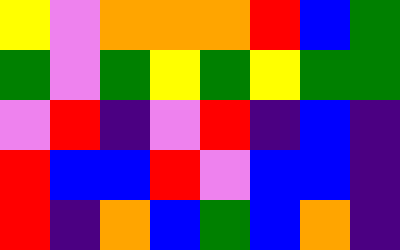[["yellow", "violet", "orange", "orange", "orange", "red", "blue", "green"], ["green", "violet", "green", "yellow", "green", "yellow", "green", "green"], ["violet", "red", "indigo", "violet", "red", "indigo", "blue", "indigo"], ["red", "blue", "blue", "red", "violet", "blue", "blue", "indigo"], ["red", "indigo", "orange", "blue", "green", "blue", "orange", "indigo"]]